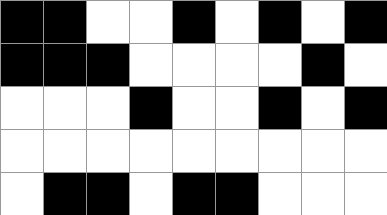[["black", "black", "white", "white", "black", "white", "black", "white", "black"], ["black", "black", "black", "white", "white", "white", "white", "black", "white"], ["white", "white", "white", "black", "white", "white", "black", "white", "black"], ["white", "white", "white", "white", "white", "white", "white", "white", "white"], ["white", "black", "black", "white", "black", "black", "white", "white", "white"]]